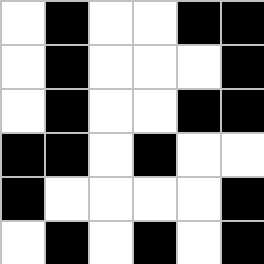[["white", "black", "white", "white", "black", "black"], ["white", "black", "white", "white", "white", "black"], ["white", "black", "white", "white", "black", "black"], ["black", "black", "white", "black", "white", "white"], ["black", "white", "white", "white", "white", "black"], ["white", "black", "white", "black", "white", "black"]]